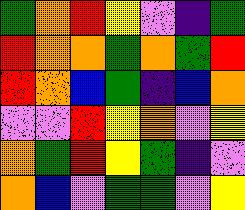[["green", "orange", "red", "yellow", "violet", "indigo", "green"], ["red", "orange", "orange", "green", "orange", "green", "red"], ["red", "orange", "blue", "green", "indigo", "blue", "orange"], ["violet", "violet", "red", "yellow", "orange", "violet", "yellow"], ["orange", "green", "red", "yellow", "green", "indigo", "violet"], ["orange", "blue", "violet", "green", "green", "violet", "yellow"]]